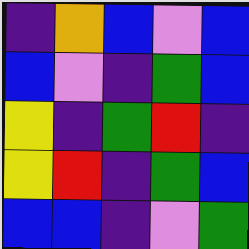[["indigo", "orange", "blue", "violet", "blue"], ["blue", "violet", "indigo", "green", "blue"], ["yellow", "indigo", "green", "red", "indigo"], ["yellow", "red", "indigo", "green", "blue"], ["blue", "blue", "indigo", "violet", "green"]]